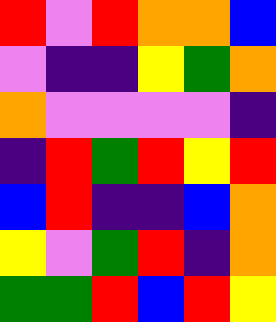[["red", "violet", "red", "orange", "orange", "blue"], ["violet", "indigo", "indigo", "yellow", "green", "orange"], ["orange", "violet", "violet", "violet", "violet", "indigo"], ["indigo", "red", "green", "red", "yellow", "red"], ["blue", "red", "indigo", "indigo", "blue", "orange"], ["yellow", "violet", "green", "red", "indigo", "orange"], ["green", "green", "red", "blue", "red", "yellow"]]